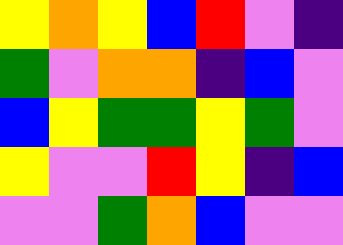[["yellow", "orange", "yellow", "blue", "red", "violet", "indigo"], ["green", "violet", "orange", "orange", "indigo", "blue", "violet"], ["blue", "yellow", "green", "green", "yellow", "green", "violet"], ["yellow", "violet", "violet", "red", "yellow", "indigo", "blue"], ["violet", "violet", "green", "orange", "blue", "violet", "violet"]]